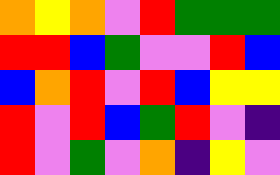[["orange", "yellow", "orange", "violet", "red", "green", "green", "green"], ["red", "red", "blue", "green", "violet", "violet", "red", "blue"], ["blue", "orange", "red", "violet", "red", "blue", "yellow", "yellow"], ["red", "violet", "red", "blue", "green", "red", "violet", "indigo"], ["red", "violet", "green", "violet", "orange", "indigo", "yellow", "violet"]]